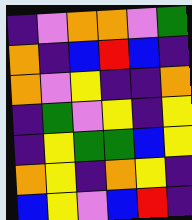[["indigo", "violet", "orange", "orange", "violet", "green"], ["orange", "indigo", "blue", "red", "blue", "indigo"], ["orange", "violet", "yellow", "indigo", "indigo", "orange"], ["indigo", "green", "violet", "yellow", "indigo", "yellow"], ["indigo", "yellow", "green", "green", "blue", "yellow"], ["orange", "yellow", "indigo", "orange", "yellow", "indigo"], ["blue", "yellow", "violet", "blue", "red", "indigo"]]